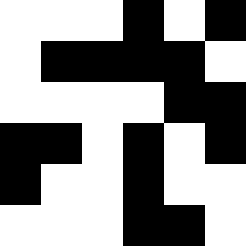[["white", "white", "white", "black", "white", "black"], ["white", "black", "black", "black", "black", "white"], ["white", "white", "white", "white", "black", "black"], ["black", "black", "white", "black", "white", "black"], ["black", "white", "white", "black", "white", "white"], ["white", "white", "white", "black", "black", "white"]]